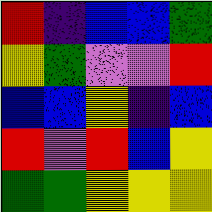[["red", "indigo", "blue", "blue", "green"], ["yellow", "green", "violet", "violet", "red"], ["blue", "blue", "yellow", "indigo", "blue"], ["red", "violet", "red", "blue", "yellow"], ["green", "green", "yellow", "yellow", "yellow"]]